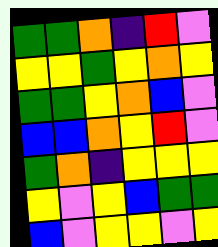[["green", "green", "orange", "indigo", "red", "violet"], ["yellow", "yellow", "green", "yellow", "orange", "yellow"], ["green", "green", "yellow", "orange", "blue", "violet"], ["blue", "blue", "orange", "yellow", "red", "violet"], ["green", "orange", "indigo", "yellow", "yellow", "yellow"], ["yellow", "violet", "yellow", "blue", "green", "green"], ["blue", "violet", "yellow", "yellow", "violet", "yellow"]]